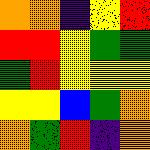[["orange", "orange", "indigo", "yellow", "red"], ["red", "red", "yellow", "green", "green"], ["green", "red", "yellow", "yellow", "yellow"], ["yellow", "yellow", "blue", "green", "orange"], ["orange", "green", "red", "indigo", "orange"]]